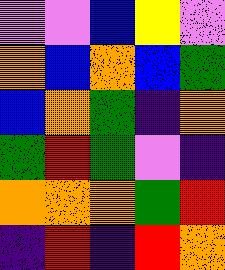[["violet", "violet", "blue", "yellow", "violet"], ["orange", "blue", "orange", "blue", "green"], ["blue", "orange", "green", "indigo", "orange"], ["green", "red", "green", "violet", "indigo"], ["orange", "orange", "orange", "green", "red"], ["indigo", "red", "indigo", "red", "orange"]]